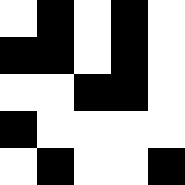[["white", "black", "white", "black", "white"], ["black", "black", "white", "black", "white"], ["white", "white", "black", "black", "white"], ["black", "white", "white", "white", "white"], ["white", "black", "white", "white", "black"]]